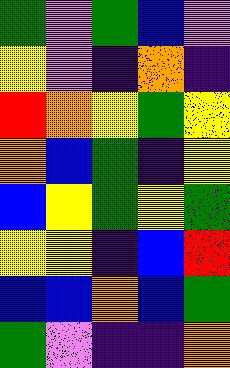[["green", "violet", "green", "blue", "violet"], ["yellow", "violet", "indigo", "orange", "indigo"], ["red", "orange", "yellow", "green", "yellow"], ["orange", "blue", "green", "indigo", "yellow"], ["blue", "yellow", "green", "yellow", "green"], ["yellow", "yellow", "indigo", "blue", "red"], ["blue", "blue", "orange", "blue", "green"], ["green", "violet", "indigo", "indigo", "orange"]]